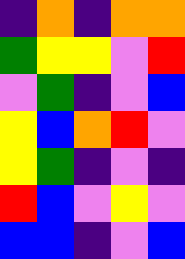[["indigo", "orange", "indigo", "orange", "orange"], ["green", "yellow", "yellow", "violet", "red"], ["violet", "green", "indigo", "violet", "blue"], ["yellow", "blue", "orange", "red", "violet"], ["yellow", "green", "indigo", "violet", "indigo"], ["red", "blue", "violet", "yellow", "violet"], ["blue", "blue", "indigo", "violet", "blue"]]